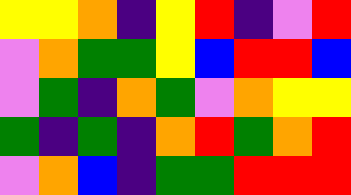[["yellow", "yellow", "orange", "indigo", "yellow", "red", "indigo", "violet", "red"], ["violet", "orange", "green", "green", "yellow", "blue", "red", "red", "blue"], ["violet", "green", "indigo", "orange", "green", "violet", "orange", "yellow", "yellow"], ["green", "indigo", "green", "indigo", "orange", "red", "green", "orange", "red"], ["violet", "orange", "blue", "indigo", "green", "green", "red", "red", "red"]]